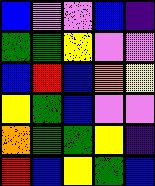[["blue", "violet", "violet", "blue", "indigo"], ["green", "green", "yellow", "violet", "violet"], ["blue", "red", "blue", "orange", "yellow"], ["yellow", "green", "blue", "violet", "violet"], ["orange", "green", "green", "yellow", "indigo"], ["red", "blue", "yellow", "green", "blue"]]